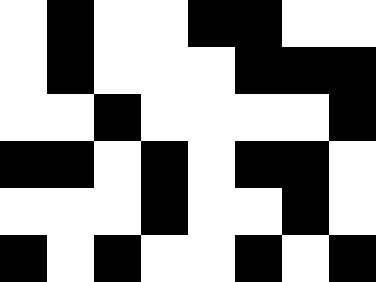[["white", "black", "white", "white", "black", "black", "white", "white"], ["white", "black", "white", "white", "white", "black", "black", "black"], ["white", "white", "black", "white", "white", "white", "white", "black"], ["black", "black", "white", "black", "white", "black", "black", "white"], ["white", "white", "white", "black", "white", "white", "black", "white"], ["black", "white", "black", "white", "white", "black", "white", "black"]]